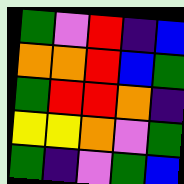[["green", "violet", "red", "indigo", "blue"], ["orange", "orange", "red", "blue", "green"], ["green", "red", "red", "orange", "indigo"], ["yellow", "yellow", "orange", "violet", "green"], ["green", "indigo", "violet", "green", "blue"]]